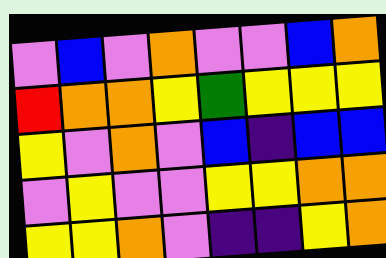[["violet", "blue", "violet", "orange", "violet", "violet", "blue", "orange"], ["red", "orange", "orange", "yellow", "green", "yellow", "yellow", "yellow"], ["yellow", "violet", "orange", "violet", "blue", "indigo", "blue", "blue"], ["violet", "yellow", "violet", "violet", "yellow", "yellow", "orange", "orange"], ["yellow", "yellow", "orange", "violet", "indigo", "indigo", "yellow", "orange"]]